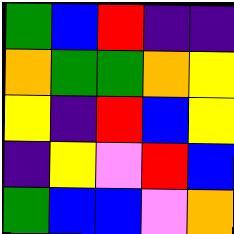[["green", "blue", "red", "indigo", "indigo"], ["orange", "green", "green", "orange", "yellow"], ["yellow", "indigo", "red", "blue", "yellow"], ["indigo", "yellow", "violet", "red", "blue"], ["green", "blue", "blue", "violet", "orange"]]